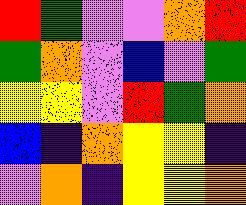[["red", "green", "violet", "violet", "orange", "red"], ["green", "orange", "violet", "blue", "violet", "green"], ["yellow", "yellow", "violet", "red", "green", "orange"], ["blue", "indigo", "orange", "yellow", "yellow", "indigo"], ["violet", "orange", "indigo", "yellow", "yellow", "orange"]]